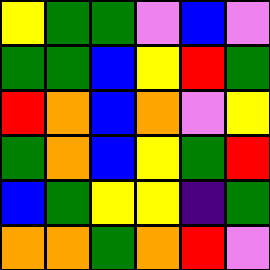[["yellow", "green", "green", "violet", "blue", "violet"], ["green", "green", "blue", "yellow", "red", "green"], ["red", "orange", "blue", "orange", "violet", "yellow"], ["green", "orange", "blue", "yellow", "green", "red"], ["blue", "green", "yellow", "yellow", "indigo", "green"], ["orange", "orange", "green", "orange", "red", "violet"]]